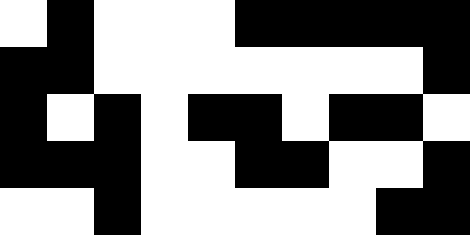[["white", "black", "white", "white", "white", "black", "black", "black", "black", "black"], ["black", "black", "white", "white", "white", "white", "white", "white", "white", "black"], ["black", "white", "black", "white", "black", "black", "white", "black", "black", "white"], ["black", "black", "black", "white", "white", "black", "black", "white", "white", "black"], ["white", "white", "black", "white", "white", "white", "white", "white", "black", "black"]]